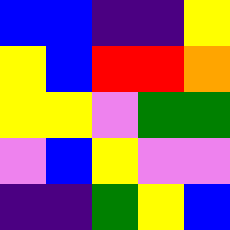[["blue", "blue", "indigo", "indigo", "yellow"], ["yellow", "blue", "red", "red", "orange"], ["yellow", "yellow", "violet", "green", "green"], ["violet", "blue", "yellow", "violet", "violet"], ["indigo", "indigo", "green", "yellow", "blue"]]